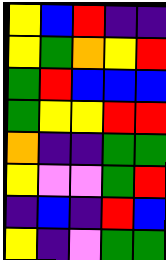[["yellow", "blue", "red", "indigo", "indigo"], ["yellow", "green", "orange", "yellow", "red"], ["green", "red", "blue", "blue", "blue"], ["green", "yellow", "yellow", "red", "red"], ["orange", "indigo", "indigo", "green", "green"], ["yellow", "violet", "violet", "green", "red"], ["indigo", "blue", "indigo", "red", "blue"], ["yellow", "indigo", "violet", "green", "green"]]